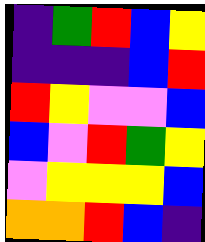[["indigo", "green", "red", "blue", "yellow"], ["indigo", "indigo", "indigo", "blue", "red"], ["red", "yellow", "violet", "violet", "blue"], ["blue", "violet", "red", "green", "yellow"], ["violet", "yellow", "yellow", "yellow", "blue"], ["orange", "orange", "red", "blue", "indigo"]]